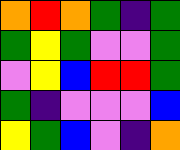[["orange", "red", "orange", "green", "indigo", "green"], ["green", "yellow", "green", "violet", "violet", "green"], ["violet", "yellow", "blue", "red", "red", "green"], ["green", "indigo", "violet", "violet", "violet", "blue"], ["yellow", "green", "blue", "violet", "indigo", "orange"]]